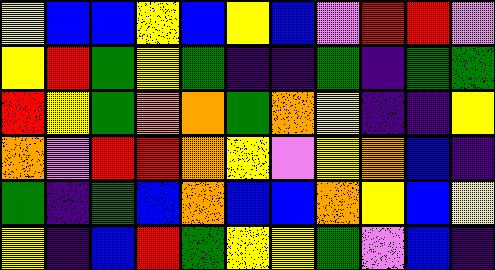[["yellow", "blue", "blue", "yellow", "blue", "yellow", "blue", "violet", "red", "red", "violet"], ["yellow", "red", "green", "yellow", "green", "indigo", "indigo", "green", "indigo", "green", "green"], ["red", "yellow", "green", "orange", "orange", "green", "orange", "yellow", "indigo", "indigo", "yellow"], ["orange", "violet", "red", "red", "orange", "yellow", "violet", "yellow", "orange", "blue", "indigo"], ["green", "indigo", "green", "blue", "orange", "blue", "blue", "orange", "yellow", "blue", "yellow"], ["yellow", "indigo", "blue", "red", "green", "yellow", "yellow", "green", "violet", "blue", "indigo"]]